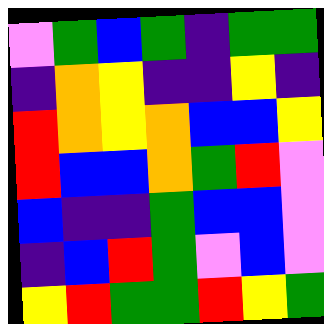[["violet", "green", "blue", "green", "indigo", "green", "green"], ["indigo", "orange", "yellow", "indigo", "indigo", "yellow", "indigo"], ["red", "orange", "yellow", "orange", "blue", "blue", "yellow"], ["red", "blue", "blue", "orange", "green", "red", "violet"], ["blue", "indigo", "indigo", "green", "blue", "blue", "violet"], ["indigo", "blue", "red", "green", "violet", "blue", "violet"], ["yellow", "red", "green", "green", "red", "yellow", "green"]]